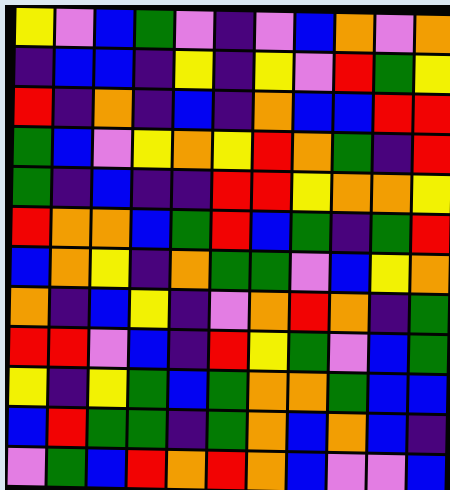[["yellow", "violet", "blue", "green", "violet", "indigo", "violet", "blue", "orange", "violet", "orange"], ["indigo", "blue", "blue", "indigo", "yellow", "indigo", "yellow", "violet", "red", "green", "yellow"], ["red", "indigo", "orange", "indigo", "blue", "indigo", "orange", "blue", "blue", "red", "red"], ["green", "blue", "violet", "yellow", "orange", "yellow", "red", "orange", "green", "indigo", "red"], ["green", "indigo", "blue", "indigo", "indigo", "red", "red", "yellow", "orange", "orange", "yellow"], ["red", "orange", "orange", "blue", "green", "red", "blue", "green", "indigo", "green", "red"], ["blue", "orange", "yellow", "indigo", "orange", "green", "green", "violet", "blue", "yellow", "orange"], ["orange", "indigo", "blue", "yellow", "indigo", "violet", "orange", "red", "orange", "indigo", "green"], ["red", "red", "violet", "blue", "indigo", "red", "yellow", "green", "violet", "blue", "green"], ["yellow", "indigo", "yellow", "green", "blue", "green", "orange", "orange", "green", "blue", "blue"], ["blue", "red", "green", "green", "indigo", "green", "orange", "blue", "orange", "blue", "indigo"], ["violet", "green", "blue", "red", "orange", "red", "orange", "blue", "violet", "violet", "blue"]]